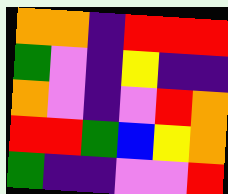[["orange", "orange", "indigo", "red", "red", "red"], ["green", "violet", "indigo", "yellow", "indigo", "indigo"], ["orange", "violet", "indigo", "violet", "red", "orange"], ["red", "red", "green", "blue", "yellow", "orange"], ["green", "indigo", "indigo", "violet", "violet", "red"]]